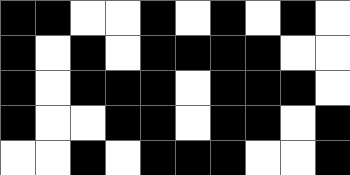[["black", "black", "white", "white", "black", "white", "black", "white", "black", "white"], ["black", "white", "black", "white", "black", "black", "black", "black", "white", "white"], ["black", "white", "black", "black", "black", "white", "black", "black", "black", "white"], ["black", "white", "white", "black", "black", "white", "black", "black", "white", "black"], ["white", "white", "black", "white", "black", "black", "black", "white", "white", "black"]]